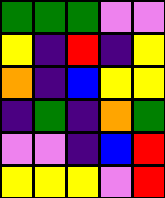[["green", "green", "green", "violet", "violet"], ["yellow", "indigo", "red", "indigo", "yellow"], ["orange", "indigo", "blue", "yellow", "yellow"], ["indigo", "green", "indigo", "orange", "green"], ["violet", "violet", "indigo", "blue", "red"], ["yellow", "yellow", "yellow", "violet", "red"]]